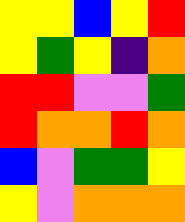[["yellow", "yellow", "blue", "yellow", "red"], ["yellow", "green", "yellow", "indigo", "orange"], ["red", "red", "violet", "violet", "green"], ["red", "orange", "orange", "red", "orange"], ["blue", "violet", "green", "green", "yellow"], ["yellow", "violet", "orange", "orange", "orange"]]